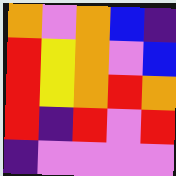[["orange", "violet", "orange", "blue", "indigo"], ["red", "yellow", "orange", "violet", "blue"], ["red", "yellow", "orange", "red", "orange"], ["red", "indigo", "red", "violet", "red"], ["indigo", "violet", "violet", "violet", "violet"]]